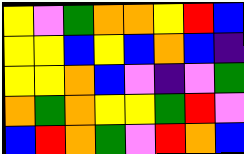[["yellow", "violet", "green", "orange", "orange", "yellow", "red", "blue"], ["yellow", "yellow", "blue", "yellow", "blue", "orange", "blue", "indigo"], ["yellow", "yellow", "orange", "blue", "violet", "indigo", "violet", "green"], ["orange", "green", "orange", "yellow", "yellow", "green", "red", "violet"], ["blue", "red", "orange", "green", "violet", "red", "orange", "blue"]]